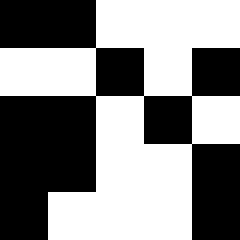[["black", "black", "white", "white", "white"], ["white", "white", "black", "white", "black"], ["black", "black", "white", "black", "white"], ["black", "black", "white", "white", "black"], ["black", "white", "white", "white", "black"]]